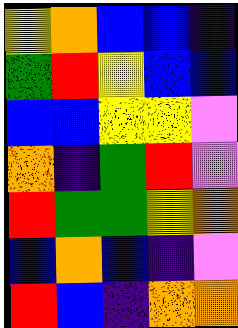[["yellow", "orange", "blue", "blue", "indigo"], ["green", "red", "yellow", "blue", "blue"], ["blue", "blue", "yellow", "yellow", "violet"], ["orange", "indigo", "green", "red", "violet"], ["red", "green", "green", "yellow", "orange"], ["blue", "orange", "blue", "indigo", "violet"], ["red", "blue", "indigo", "orange", "orange"]]